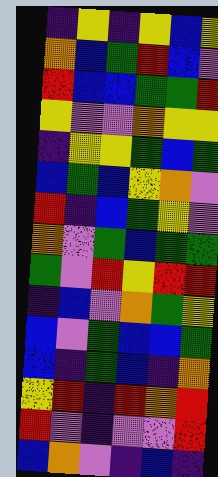[["indigo", "yellow", "indigo", "yellow", "blue", "yellow"], ["orange", "blue", "green", "red", "blue", "violet"], ["red", "blue", "blue", "green", "green", "red"], ["yellow", "violet", "violet", "orange", "yellow", "yellow"], ["indigo", "yellow", "yellow", "green", "blue", "green"], ["blue", "green", "blue", "yellow", "orange", "violet"], ["red", "indigo", "blue", "green", "yellow", "violet"], ["orange", "violet", "green", "blue", "green", "green"], ["green", "violet", "red", "yellow", "red", "red"], ["indigo", "blue", "violet", "orange", "green", "yellow"], ["blue", "violet", "green", "blue", "blue", "green"], ["blue", "indigo", "green", "blue", "indigo", "orange"], ["yellow", "red", "indigo", "red", "orange", "red"], ["red", "violet", "indigo", "violet", "violet", "red"], ["blue", "orange", "violet", "indigo", "blue", "indigo"]]